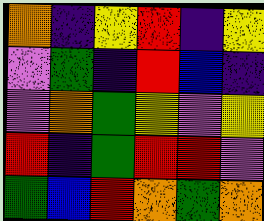[["orange", "indigo", "yellow", "red", "indigo", "yellow"], ["violet", "green", "indigo", "red", "blue", "indigo"], ["violet", "orange", "green", "yellow", "violet", "yellow"], ["red", "indigo", "green", "red", "red", "violet"], ["green", "blue", "red", "orange", "green", "orange"]]